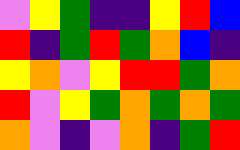[["violet", "yellow", "green", "indigo", "indigo", "yellow", "red", "blue"], ["red", "indigo", "green", "red", "green", "orange", "blue", "indigo"], ["yellow", "orange", "violet", "yellow", "red", "red", "green", "orange"], ["red", "violet", "yellow", "green", "orange", "green", "orange", "green"], ["orange", "violet", "indigo", "violet", "orange", "indigo", "green", "red"]]